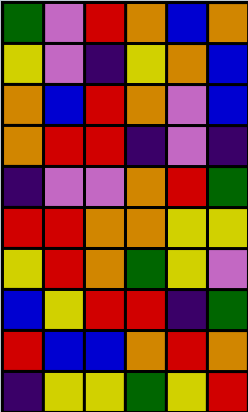[["green", "violet", "red", "orange", "blue", "orange"], ["yellow", "violet", "indigo", "yellow", "orange", "blue"], ["orange", "blue", "red", "orange", "violet", "blue"], ["orange", "red", "red", "indigo", "violet", "indigo"], ["indigo", "violet", "violet", "orange", "red", "green"], ["red", "red", "orange", "orange", "yellow", "yellow"], ["yellow", "red", "orange", "green", "yellow", "violet"], ["blue", "yellow", "red", "red", "indigo", "green"], ["red", "blue", "blue", "orange", "red", "orange"], ["indigo", "yellow", "yellow", "green", "yellow", "red"]]